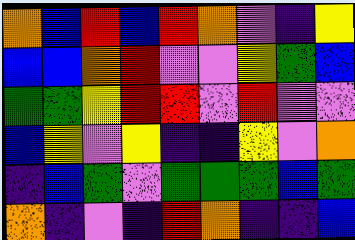[["orange", "blue", "red", "blue", "red", "orange", "violet", "indigo", "yellow"], ["blue", "blue", "orange", "red", "violet", "violet", "yellow", "green", "blue"], ["green", "green", "yellow", "red", "red", "violet", "red", "violet", "violet"], ["blue", "yellow", "violet", "yellow", "indigo", "indigo", "yellow", "violet", "orange"], ["indigo", "blue", "green", "violet", "green", "green", "green", "blue", "green"], ["orange", "indigo", "violet", "indigo", "red", "orange", "indigo", "indigo", "blue"]]